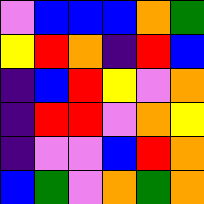[["violet", "blue", "blue", "blue", "orange", "green"], ["yellow", "red", "orange", "indigo", "red", "blue"], ["indigo", "blue", "red", "yellow", "violet", "orange"], ["indigo", "red", "red", "violet", "orange", "yellow"], ["indigo", "violet", "violet", "blue", "red", "orange"], ["blue", "green", "violet", "orange", "green", "orange"]]